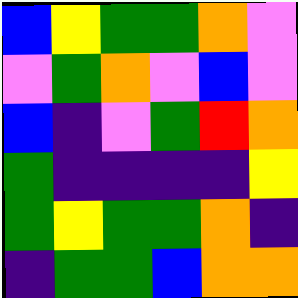[["blue", "yellow", "green", "green", "orange", "violet"], ["violet", "green", "orange", "violet", "blue", "violet"], ["blue", "indigo", "violet", "green", "red", "orange"], ["green", "indigo", "indigo", "indigo", "indigo", "yellow"], ["green", "yellow", "green", "green", "orange", "indigo"], ["indigo", "green", "green", "blue", "orange", "orange"]]